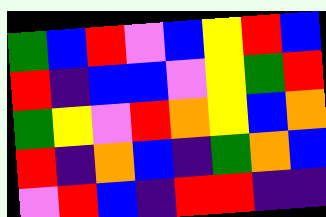[["green", "blue", "red", "violet", "blue", "yellow", "red", "blue"], ["red", "indigo", "blue", "blue", "violet", "yellow", "green", "red"], ["green", "yellow", "violet", "red", "orange", "yellow", "blue", "orange"], ["red", "indigo", "orange", "blue", "indigo", "green", "orange", "blue"], ["violet", "red", "blue", "indigo", "red", "red", "indigo", "indigo"]]